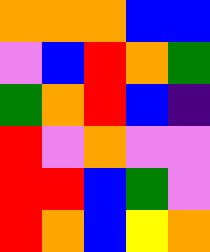[["orange", "orange", "orange", "blue", "blue"], ["violet", "blue", "red", "orange", "green"], ["green", "orange", "red", "blue", "indigo"], ["red", "violet", "orange", "violet", "violet"], ["red", "red", "blue", "green", "violet"], ["red", "orange", "blue", "yellow", "orange"]]